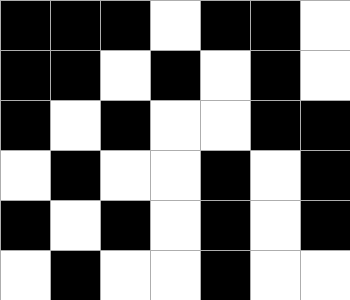[["black", "black", "black", "white", "black", "black", "white"], ["black", "black", "white", "black", "white", "black", "white"], ["black", "white", "black", "white", "white", "black", "black"], ["white", "black", "white", "white", "black", "white", "black"], ["black", "white", "black", "white", "black", "white", "black"], ["white", "black", "white", "white", "black", "white", "white"]]